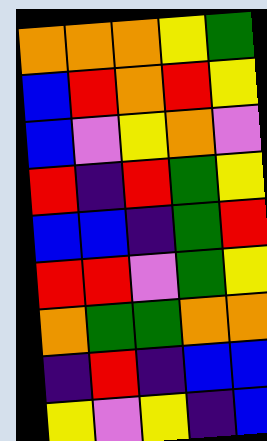[["orange", "orange", "orange", "yellow", "green"], ["blue", "red", "orange", "red", "yellow"], ["blue", "violet", "yellow", "orange", "violet"], ["red", "indigo", "red", "green", "yellow"], ["blue", "blue", "indigo", "green", "red"], ["red", "red", "violet", "green", "yellow"], ["orange", "green", "green", "orange", "orange"], ["indigo", "red", "indigo", "blue", "blue"], ["yellow", "violet", "yellow", "indigo", "blue"]]